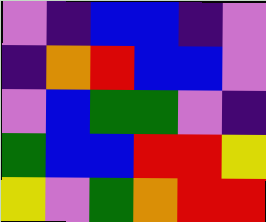[["violet", "indigo", "blue", "blue", "indigo", "violet"], ["indigo", "orange", "red", "blue", "blue", "violet"], ["violet", "blue", "green", "green", "violet", "indigo"], ["green", "blue", "blue", "red", "red", "yellow"], ["yellow", "violet", "green", "orange", "red", "red"]]